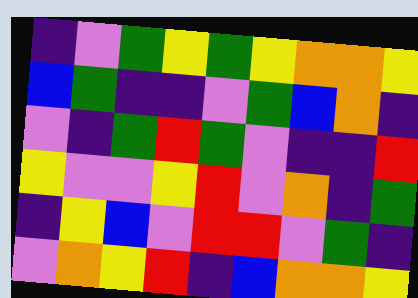[["indigo", "violet", "green", "yellow", "green", "yellow", "orange", "orange", "yellow"], ["blue", "green", "indigo", "indigo", "violet", "green", "blue", "orange", "indigo"], ["violet", "indigo", "green", "red", "green", "violet", "indigo", "indigo", "red"], ["yellow", "violet", "violet", "yellow", "red", "violet", "orange", "indigo", "green"], ["indigo", "yellow", "blue", "violet", "red", "red", "violet", "green", "indigo"], ["violet", "orange", "yellow", "red", "indigo", "blue", "orange", "orange", "yellow"]]